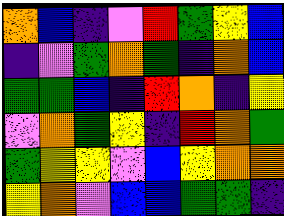[["orange", "blue", "indigo", "violet", "red", "green", "yellow", "blue"], ["indigo", "violet", "green", "orange", "green", "indigo", "orange", "blue"], ["green", "green", "blue", "indigo", "red", "orange", "indigo", "yellow"], ["violet", "orange", "green", "yellow", "indigo", "red", "orange", "green"], ["green", "yellow", "yellow", "violet", "blue", "yellow", "orange", "orange"], ["yellow", "orange", "violet", "blue", "blue", "green", "green", "indigo"]]